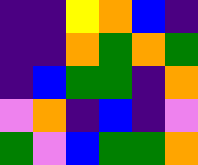[["indigo", "indigo", "yellow", "orange", "blue", "indigo"], ["indigo", "indigo", "orange", "green", "orange", "green"], ["indigo", "blue", "green", "green", "indigo", "orange"], ["violet", "orange", "indigo", "blue", "indigo", "violet"], ["green", "violet", "blue", "green", "green", "orange"]]